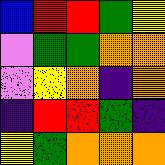[["blue", "red", "red", "green", "yellow"], ["violet", "green", "green", "orange", "orange"], ["violet", "yellow", "orange", "indigo", "orange"], ["indigo", "red", "red", "green", "indigo"], ["yellow", "green", "orange", "orange", "orange"]]